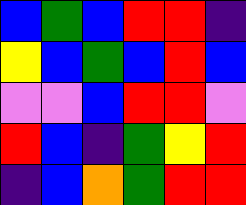[["blue", "green", "blue", "red", "red", "indigo"], ["yellow", "blue", "green", "blue", "red", "blue"], ["violet", "violet", "blue", "red", "red", "violet"], ["red", "blue", "indigo", "green", "yellow", "red"], ["indigo", "blue", "orange", "green", "red", "red"]]